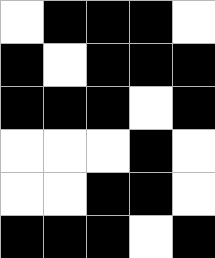[["white", "black", "black", "black", "white"], ["black", "white", "black", "black", "black"], ["black", "black", "black", "white", "black"], ["white", "white", "white", "black", "white"], ["white", "white", "black", "black", "white"], ["black", "black", "black", "white", "black"]]